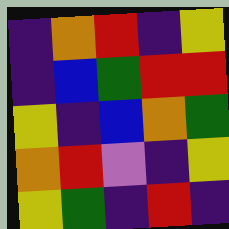[["indigo", "orange", "red", "indigo", "yellow"], ["indigo", "blue", "green", "red", "red"], ["yellow", "indigo", "blue", "orange", "green"], ["orange", "red", "violet", "indigo", "yellow"], ["yellow", "green", "indigo", "red", "indigo"]]